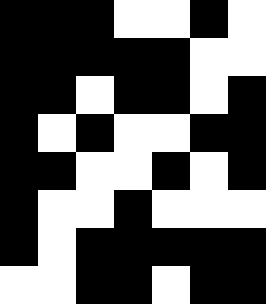[["black", "black", "black", "white", "white", "black", "white"], ["black", "black", "black", "black", "black", "white", "white"], ["black", "black", "white", "black", "black", "white", "black"], ["black", "white", "black", "white", "white", "black", "black"], ["black", "black", "white", "white", "black", "white", "black"], ["black", "white", "white", "black", "white", "white", "white"], ["black", "white", "black", "black", "black", "black", "black"], ["white", "white", "black", "black", "white", "black", "black"]]